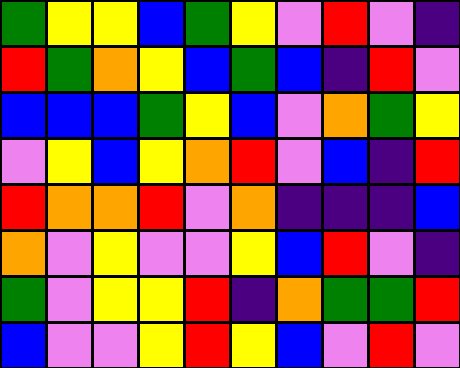[["green", "yellow", "yellow", "blue", "green", "yellow", "violet", "red", "violet", "indigo"], ["red", "green", "orange", "yellow", "blue", "green", "blue", "indigo", "red", "violet"], ["blue", "blue", "blue", "green", "yellow", "blue", "violet", "orange", "green", "yellow"], ["violet", "yellow", "blue", "yellow", "orange", "red", "violet", "blue", "indigo", "red"], ["red", "orange", "orange", "red", "violet", "orange", "indigo", "indigo", "indigo", "blue"], ["orange", "violet", "yellow", "violet", "violet", "yellow", "blue", "red", "violet", "indigo"], ["green", "violet", "yellow", "yellow", "red", "indigo", "orange", "green", "green", "red"], ["blue", "violet", "violet", "yellow", "red", "yellow", "blue", "violet", "red", "violet"]]